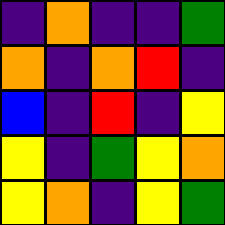[["indigo", "orange", "indigo", "indigo", "green"], ["orange", "indigo", "orange", "red", "indigo"], ["blue", "indigo", "red", "indigo", "yellow"], ["yellow", "indigo", "green", "yellow", "orange"], ["yellow", "orange", "indigo", "yellow", "green"]]